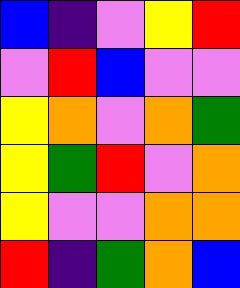[["blue", "indigo", "violet", "yellow", "red"], ["violet", "red", "blue", "violet", "violet"], ["yellow", "orange", "violet", "orange", "green"], ["yellow", "green", "red", "violet", "orange"], ["yellow", "violet", "violet", "orange", "orange"], ["red", "indigo", "green", "orange", "blue"]]